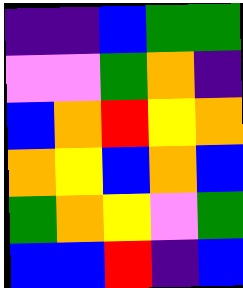[["indigo", "indigo", "blue", "green", "green"], ["violet", "violet", "green", "orange", "indigo"], ["blue", "orange", "red", "yellow", "orange"], ["orange", "yellow", "blue", "orange", "blue"], ["green", "orange", "yellow", "violet", "green"], ["blue", "blue", "red", "indigo", "blue"]]